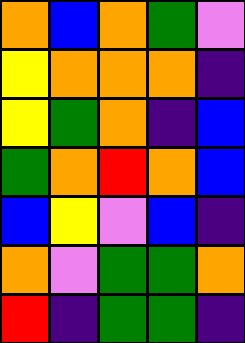[["orange", "blue", "orange", "green", "violet"], ["yellow", "orange", "orange", "orange", "indigo"], ["yellow", "green", "orange", "indigo", "blue"], ["green", "orange", "red", "orange", "blue"], ["blue", "yellow", "violet", "blue", "indigo"], ["orange", "violet", "green", "green", "orange"], ["red", "indigo", "green", "green", "indigo"]]